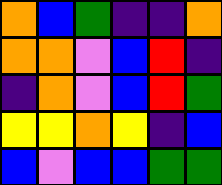[["orange", "blue", "green", "indigo", "indigo", "orange"], ["orange", "orange", "violet", "blue", "red", "indigo"], ["indigo", "orange", "violet", "blue", "red", "green"], ["yellow", "yellow", "orange", "yellow", "indigo", "blue"], ["blue", "violet", "blue", "blue", "green", "green"]]